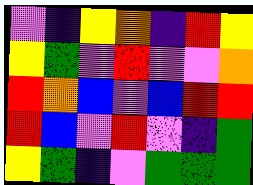[["violet", "indigo", "yellow", "orange", "indigo", "red", "yellow"], ["yellow", "green", "violet", "red", "violet", "violet", "orange"], ["red", "orange", "blue", "violet", "blue", "red", "red"], ["red", "blue", "violet", "red", "violet", "indigo", "green"], ["yellow", "green", "indigo", "violet", "green", "green", "green"]]